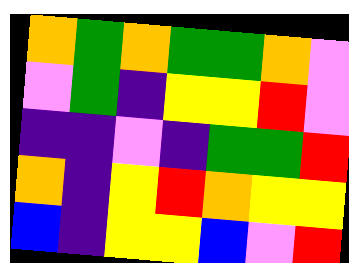[["orange", "green", "orange", "green", "green", "orange", "violet"], ["violet", "green", "indigo", "yellow", "yellow", "red", "violet"], ["indigo", "indigo", "violet", "indigo", "green", "green", "red"], ["orange", "indigo", "yellow", "red", "orange", "yellow", "yellow"], ["blue", "indigo", "yellow", "yellow", "blue", "violet", "red"]]